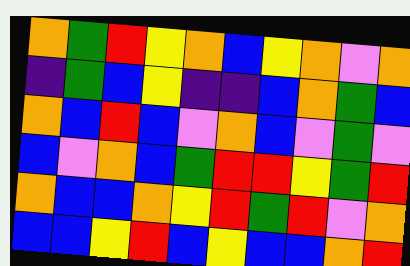[["orange", "green", "red", "yellow", "orange", "blue", "yellow", "orange", "violet", "orange"], ["indigo", "green", "blue", "yellow", "indigo", "indigo", "blue", "orange", "green", "blue"], ["orange", "blue", "red", "blue", "violet", "orange", "blue", "violet", "green", "violet"], ["blue", "violet", "orange", "blue", "green", "red", "red", "yellow", "green", "red"], ["orange", "blue", "blue", "orange", "yellow", "red", "green", "red", "violet", "orange"], ["blue", "blue", "yellow", "red", "blue", "yellow", "blue", "blue", "orange", "red"]]